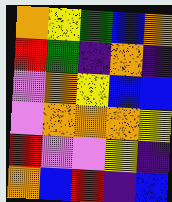[["orange", "yellow", "green", "blue", "orange"], ["red", "green", "indigo", "orange", "indigo"], ["violet", "orange", "yellow", "blue", "blue"], ["violet", "orange", "orange", "orange", "yellow"], ["red", "violet", "violet", "yellow", "indigo"], ["orange", "blue", "red", "indigo", "blue"]]